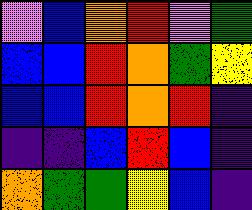[["violet", "blue", "orange", "red", "violet", "green"], ["blue", "blue", "red", "orange", "green", "yellow"], ["blue", "blue", "red", "orange", "red", "indigo"], ["indigo", "indigo", "blue", "red", "blue", "indigo"], ["orange", "green", "green", "yellow", "blue", "indigo"]]